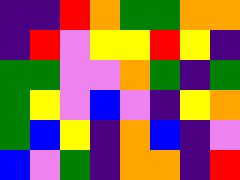[["indigo", "indigo", "red", "orange", "green", "green", "orange", "orange"], ["indigo", "red", "violet", "yellow", "yellow", "red", "yellow", "indigo"], ["green", "green", "violet", "violet", "orange", "green", "indigo", "green"], ["green", "yellow", "violet", "blue", "violet", "indigo", "yellow", "orange"], ["green", "blue", "yellow", "indigo", "orange", "blue", "indigo", "violet"], ["blue", "violet", "green", "indigo", "orange", "orange", "indigo", "red"]]